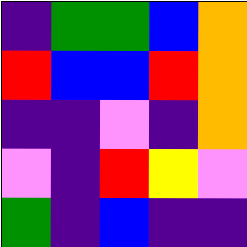[["indigo", "green", "green", "blue", "orange"], ["red", "blue", "blue", "red", "orange"], ["indigo", "indigo", "violet", "indigo", "orange"], ["violet", "indigo", "red", "yellow", "violet"], ["green", "indigo", "blue", "indigo", "indigo"]]